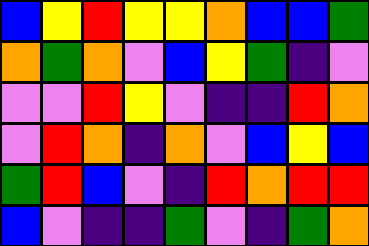[["blue", "yellow", "red", "yellow", "yellow", "orange", "blue", "blue", "green"], ["orange", "green", "orange", "violet", "blue", "yellow", "green", "indigo", "violet"], ["violet", "violet", "red", "yellow", "violet", "indigo", "indigo", "red", "orange"], ["violet", "red", "orange", "indigo", "orange", "violet", "blue", "yellow", "blue"], ["green", "red", "blue", "violet", "indigo", "red", "orange", "red", "red"], ["blue", "violet", "indigo", "indigo", "green", "violet", "indigo", "green", "orange"]]